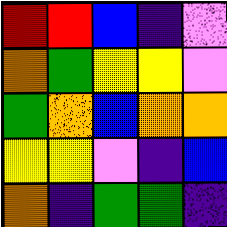[["red", "red", "blue", "indigo", "violet"], ["orange", "green", "yellow", "yellow", "violet"], ["green", "orange", "blue", "orange", "orange"], ["yellow", "yellow", "violet", "indigo", "blue"], ["orange", "indigo", "green", "green", "indigo"]]